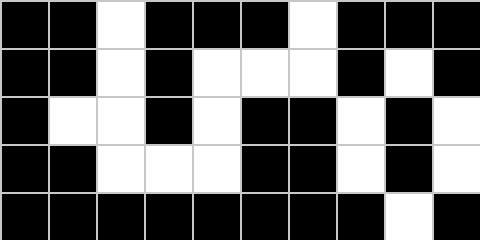[["black", "black", "white", "black", "black", "black", "white", "black", "black", "black"], ["black", "black", "white", "black", "white", "white", "white", "black", "white", "black"], ["black", "white", "white", "black", "white", "black", "black", "white", "black", "white"], ["black", "black", "white", "white", "white", "black", "black", "white", "black", "white"], ["black", "black", "black", "black", "black", "black", "black", "black", "white", "black"]]